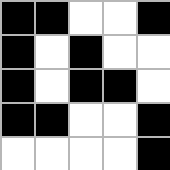[["black", "black", "white", "white", "black"], ["black", "white", "black", "white", "white"], ["black", "white", "black", "black", "white"], ["black", "black", "white", "white", "black"], ["white", "white", "white", "white", "black"]]